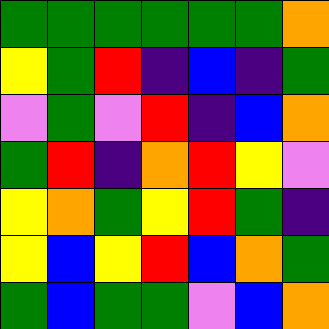[["green", "green", "green", "green", "green", "green", "orange"], ["yellow", "green", "red", "indigo", "blue", "indigo", "green"], ["violet", "green", "violet", "red", "indigo", "blue", "orange"], ["green", "red", "indigo", "orange", "red", "yellow", "violet"], ["yellow", "orange", "green", "yellow", "red", "green", "indigo"], ["yellow", "blue", "yellow", "red", "blue", "orange", "green"], ["green", "blue", "green", "green", "violet", "blue", "orange"]]